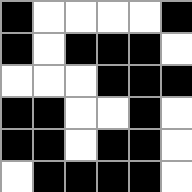[["black", "white", "white", "white", "white", "black"], ["black", "white", "black", "black", "black", "white"], ["white", "white", "white", "black", "black", "black"], ["black", "black", "white", "white", "black", "white"], ["black", "black", "white", "black", "black", "white"], ["white", "black", "black", "black", "black", "white"]]